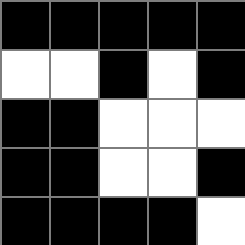[["black", "black", "black", "black", "black"], ["white", "white", "black", "white", "black"], ["black", "black", "white", "white", "white"], ["black", "black", "white", "white", "black"], ["black", "black", "black", "black", "white"]]